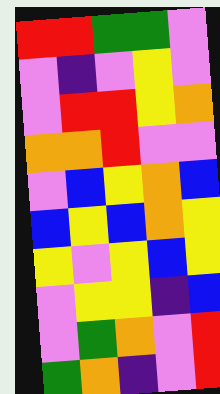[["red", "red", "green", "green", "violet"], ["violet", "indigo", "violet", "yellow", "violet"], ["violet", "red", "red", "yellow", "orange"], ["orange", "orange", "red", "violet", "violet"], ["violet", "blue", "yellow", "orange", "blue"], ["blue", "yellow", "blue", "orange", "yellow"], ["yellow", "violet", "yellow", "blue", "yellow"], ["violet", "yellow", "yellow", "indigo", "blue"], ["violet", "green", "orange", "violet", "red"], ["green", "orange", "indigo", "violet", "red"]]